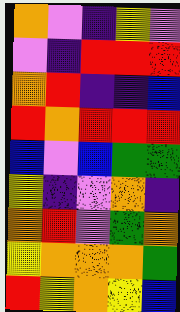[["orange", "violet", "indigo", "yellow", "violet"], ["violet", "indigo", "red", "red", "red"], ["orange", "red", "indigo", "indigo", "blue"], ["red", "orange", "red", "red", "red"], ["blue", "violet", "blue", "green", "green"], ["yellow", "indigo", "violet", "orange", "indigo"], ["orange", "red", "violet", "green", "orange"], ["yellow", "orange", "orange", "orange", "green"], ["red", "yellow", "orange", "yellow", "blue"]]